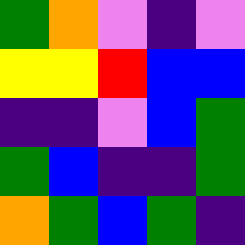[["green", "orange", "violet", "indigo", "violet"], ["yellow", "yellow", "red", "blue", "blue"], ["indigo", "indigo", "violet", "blue", "green"], ["green", "blue", "indigo", "indigo", "green"], ["orange", "green", "blue", "green", "indigo"]]